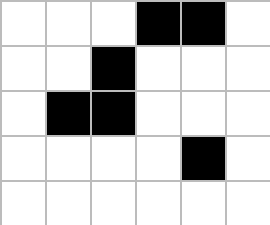[["white", "white", "white", "black", "black", "white"], ["white", "white", "black", "white", "white", "white"], ["white", "black", "black", "white", "white", "white"], ["white", "white", "white", "white", "black", "white"], ["white", "white", "white", "white", "white", "white"]]